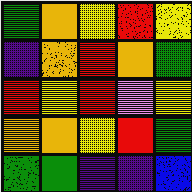[["green", "orange", "yellow", "red", "yellow"], ["indigo", "orange", "red", "orange", "green"], ["red", "yellow", "red", "violet", "yellow"], ["orange", "orange", "yellow", "red", "green"], ["green", "green", "indigo", "indigo", "blue"]]